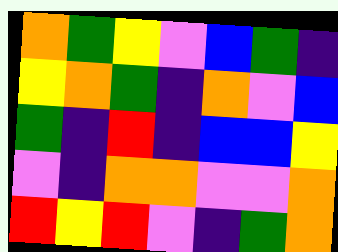[["orange", "green", "yellow", "violet", "blue", "green", "indigo"], ["yellow", "orange", "green", "indigo", "orange", "violet", "blue"], ["green", "indigo", "red", "indigo", "blue", "blue", "yellow"], ["violet", "indigo", "orange", "orange", "violet", "violet", "orange"], ["red", "yellow", "red", "violet", "indigo", "green", "orange"]]